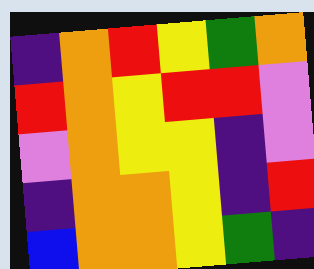[["indigo", "orange", "red", "yellow", "green", "orange"], ["red", "orange", "yellow", "red", "red", "violet"], ["violet", "orange", "yellow", "yellow", "indigo", "violet"], ["indigo", "orange", "orange", "yellow", "indigo", "red"], ["blue", "orange", "orange", "yellow", "green", "indigo"]]